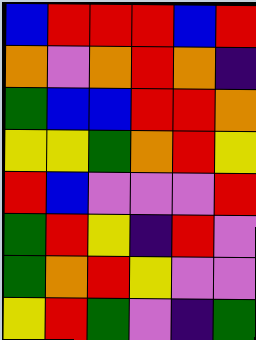[["blue", "red", "red", "red", "blue", "red"], ["orange", "violet", "orange", "red", "orange", "indigo"], ["green", "blue", "blue", "red", "red", "orange"], ["yellow", "yellow", "green", "orange", "red", "yellow"], ["red", "blue", "violet", "violet", "violet", "red"], ["green", "red", "yellow", "indigo", "red", "violet"], ["green", "orange", "red", "yellow", "violet", "violet"], ["yellow", "red", "green", "violet", "indigo", "green"]]